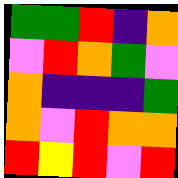[["green", "green", "red", "indigo", "orange"], ["violet", "red", "orange", "green", "violet"], ["orange", "indigo", "indigo", "indigo", "green"], ["orange", "violet", "red", "orange", "orange"], ["red", "yellow", "red", "violet", "red"]]